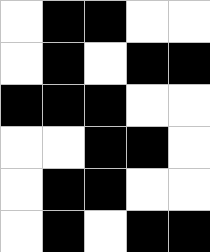[["white", "black", "black", "white", "white"], ["white", "black", "white", "black", "black"], ["black", "black", "black", "white", "white"], ["white", "white", "black", "black", "white"], ["white", "black", "black", "white", "white"], ["white", "black", "white", "black", "black"]]